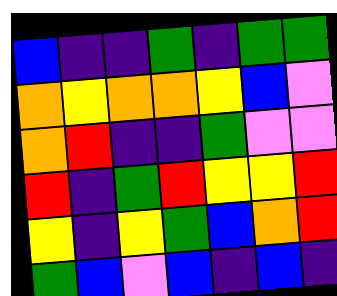[["blue", "indigo", "indigo", "green", "indigo", "green", "green"], ["orange", "yellow", "orange", "orange", "yellow", "blue", "violet"], ["orange", "red", "indigo", "indigo", "green", "violet", "violet"], ["red", "indigo", "green", "red", "yellow", "yellow", "red"], ["yellow", "indigo", "yellow", "green", "blue", "orange", "red"], ["green", "blue", "violet", "blue", "indigo", "blue", "indigo"]]